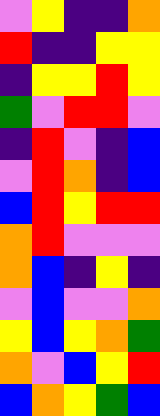[["violet", "yellow", "indigo", "indigo", "orange"], ["red", "indigo", "indigo", "yellow", "yellow"], ["indigo", "yellow", "yellow", "red", "yellow"], ["green", "violet", "red", "red", "violet"], ["indigo", "red", "violet", "indigo", "blue"], ["violet", "red", "orange", "indigo", "blue"], ["blue", "red", "yellow", "red", "red"], ["orange", "red", "violet", "violet", "violet"], ["orange", "blue", "indigo", "yellow", "indigo"], ["violet", "blue", "violet", "violet", "orange"], ["yellow", "blue", "yellow", "orange", "green"], ["orange", "violet", "blue", "yellow", "red"], ["blue", "orange", "yellow", "green", "blue"]]